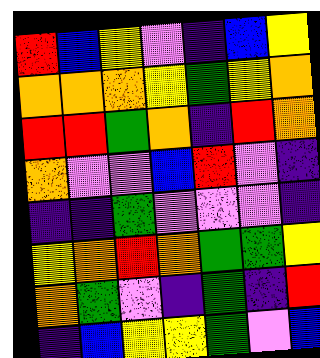[["red", "blue", "yellow", "violet", "indigo", "blue", "yellow"], ["orange", "orange", "orange", "yellow", "green", "yellow", "orange"], ["red", "red", "green", "orange", "indigo", "red", "orange"], ["orange", "violet", "violet", "blue", "red", "violet", "indigo"], ["indigo", "indigo", "green", "violet", "violet", "violet", "indigo"], ["yellow", "orange", "red", "orange", "green", "green", "yellow"], ["orange", "green", "violet", "indigo", "green", "indigo", "red"], ["indigo", "blue", "yellow", "yellow", "green", "violet", "blue"]]